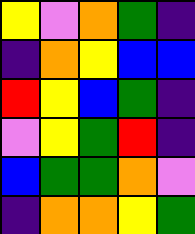[["yellow", "violet", "orange", "green", "indigo"], ["indigo", "orange", "yellow", "blue", "blue"], ["red", "yellow", "blue", "green", "indigo"], ["violet", "yellow", "green", "red", "indigo"], ["blue", "green", "green", "orange", "violet"], ["indigo", "orange", "orange", "yellow", "green"]]